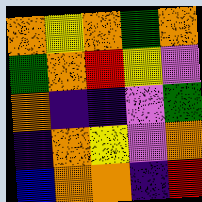[["orange", "yellow", "orange", "green", "orange"], ["green", "orange", "red", "yellow", "violet"], ["orange", "indigo", "indigo", "violet", "green"], ["indigo", "orange", "yellow", "violet", "orange"], ["blue", "orange", "orange", "indigo", "red"]]